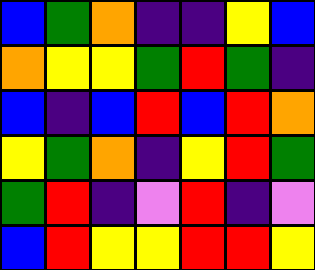[["blue", "green", "orange", "indigo", "indigo", "yellow", "blue"], ["orange", "yellow", "yellow", "green", "red", "green", "indigo"], ["blue", "indigo", "blue", "red", "blue", "red", "orange"], ["yellow", "green", "orange", "indigo", "yellow", "red", "green"], ["green", "red", "indigo", "violet", "red", "indigo", "violet"], ["blue", "red", "yellow", "yellow", "red", "red", "yellow"]]